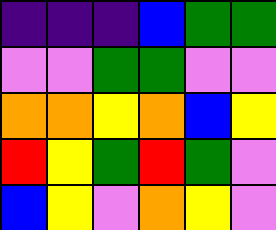[["indigo", "indigo", "indigo", "blue", "green", "green"], ["violet", "violet", "green", "green", "violet", "violet"], ["orange", "orange", "yellow", "orange", "blue", "yellow"], ["red", "yellow", "green", "red", "green", "violet"], ["blue", "yellow", "violet", "orange", "yellow", "violet"]]